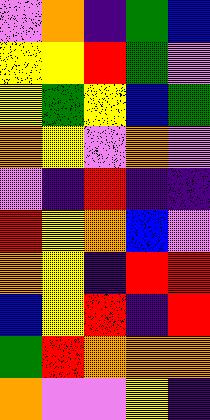[["violet", "orange", "indigo", "green", "blue"], ["yellow", "yellow", "red", "green", "violet"], ["yellow", "green", "yellow", "blue", "green"], ["orange", "yellow", "violet", "orange", "violet"], ["violet", "indigo", "red", "indigo", "indigo"], ["red", "yellow", "orange", "blue", "violet"], ["orange", "yellow", "indigo", "red", "red"], ["blue", "yellow", "red", "indigo", "red"], ["green", "red", "orange", "orange", "orange"], ["orange", "violet", "violet", "yellow", "indigo"]]